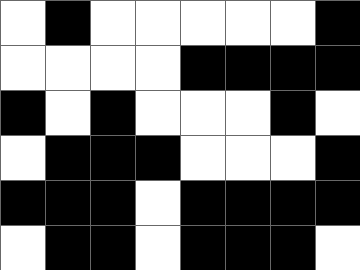[["white", "black", "white", "white", "white", "white", "white", "black"], ["white", "white", "white", "white", "black", "black", "black", "black"], ["black", "white", "black", "white", "white", "white", "black", "white"], ["white", "black", "black", "black", "white", "white", "white", "black"], ["black", "black", "black", "white", "black", "black", "black", "black"], ["white", "black", "black", "white", "black", "black", "black", "white"]]